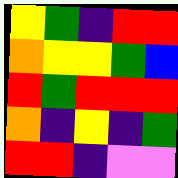[["yellow", "green", "indigo", "red", "red"], ["orange", "yellow", "yellow", "green", "blue"], ["red", "green", "red", "red", "red"], ["orange", "indigo", "yellow", "indigo", "green"], ["red", "red", "indigo", "violet", "violet"]]